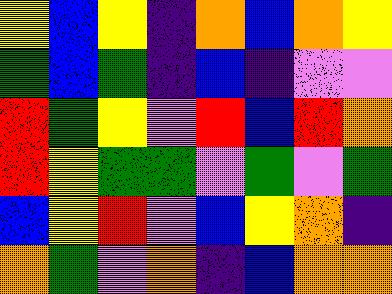[["yellow", "blue", "yellow", "indigo", "orange", "blue", "orange", "yellow"], ["green", "blue", "green", "indigo", "blue", "indigo", "violet", "violet"], ["red", "green", "yellow", "violet", "red", "blue", "red", "orange"], ["red", "yellow", "green", "green", "violet", "green", "violet", "green"], ["blue", "yellow", "red", "violet", "blue", "yellow", "orange", "indigo"], ["orange", "green", "violet", "orange", "indigo", "blue", "orange", "orange"]]